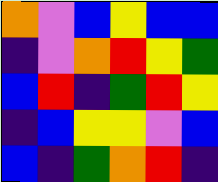[["orange", "violet", "blue", "yellow", "blue", "blue"], ["indigo", "violet", "orange", "red", "yellow", "green"], ["blue", "red", "indigo", "green", "red", "yellow"], ["indigo", "blue", "yellow", "yellow", "violet", "blue"], ["blue", "indigo", "green", "orange", "red", "indigo"]]